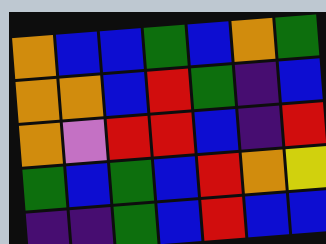[["orange", "blue", "blue", "green", "blue", "orange", "green"], ["orange", "orange", "blue", "red", "green", "indigo", "blue"], ["orange", "violet", "red", "red", "blue", "indigo", "red"], ["green", "blue", "green", "blue", "red", "orange", "yellow"], ["indigo", "indigo", "green", "blue", "red", "blue", "blue"]]